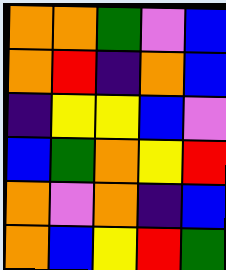[["orange", "orange", "green", "violet", "blue"], ["orange", "red", "indigo", "orange", "blue"], ["indigo", "yellow", "yellow", "blue", "violet"], ["blue", "green", "orange", "yellow", "red"], ["orange", "violet", "orange", "indigo", "blue"], ["orange", "blue", "yellow", "red", "green"]]